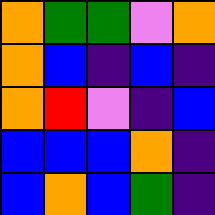[["orange", "green", "green", "violet", "orange"], ["orange", "blue", "indigo", "blue", "indigo"], ["orange", "red", "violet", "indigo", "blue"], ["blue", "blue", "blue", "orange", "indigo"], ["blue", "orange", "blue", "green", "indigo"]]